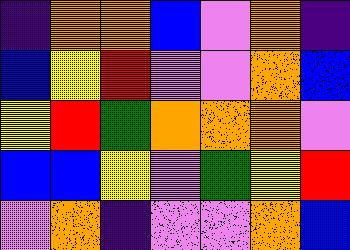[["indigo", "orange", "orange", "blue", "violet", "orange", "indigo"], ["blue", "yellow", "red", "violet", "violet", "orange", "blue"], ["yellow", "red", "green", "orange", "orange", "orange", "violet"], ["blue", "blue", "yellow", "violet", "green", "yellow", "red"], ["violet", "orange", "indigo", "violet", "violet", "orange", "blue"]]